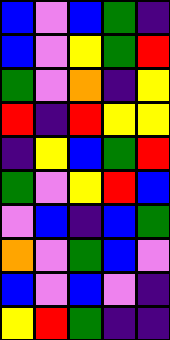[["blue", "violet", "blue", "green", "indigo"], ["blue", "violet", "yellow", "green", "red"], ["green", "violet", "orange", "indigo", "yellow"], ["red", "indigo", "red", "yellow", "yellow"], ["indigo", "yellow", "blue", "green", "red"], ["green", "violet", "yellow", "red", "blue"], ["violet", "blue", "indigo", "blue", "green"], ["orange", "violet", "green", "blue", "violet"], ["blue", "violet", "blue", "violet", "indigo"], ["yellow", "red", "green", "indigo", "indigo"]]